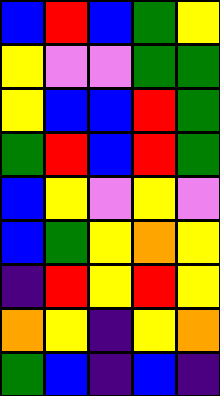[["blue", "red", "blue", "green", "yellow"], ["yellow", "violet", "violet", "green", "green"], ["yellow", "blue", "blue", "red", "green"], ["green", "red", "blue", "red", "green"], ["blue", "yellow", "violet", "yellow", "violet"], ["blue", "green", "yellow", "orange", "yellow"], ["indigo", "red", "yellow", "red", "yellow"], ["orange", "yellow", "indigo", "yellow", "orange"], ["green", "blue", "indigo", "blue", "indigo"]]